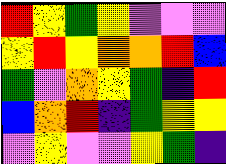[["red", "yellow", "green", "yellow", "violet", "violet", "violet"], ["yellow", "red", "yellow", "orange", "orange", "red", "blue"], ["green", "violet", "orange", "yellow", "green", "indigo", "red"], ["blue", "orange", "red", "indigo", "green", "yellow", "yellow"], ["violet", "yellow", "violet", "violet", "yellow", "green", "indigo"]]